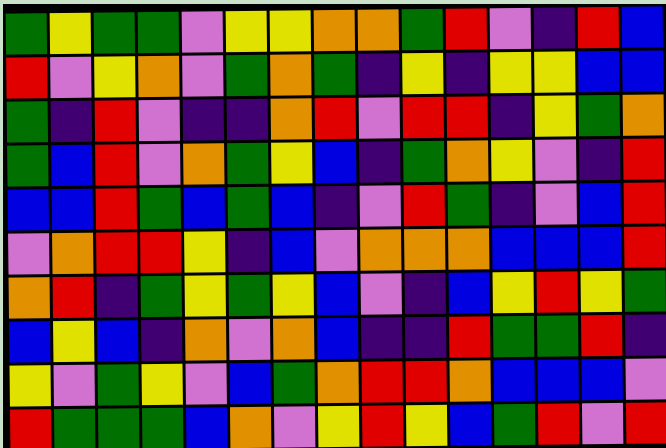[["green", "yellow", "green", "green", "violet", "yellow", "yellow", "orange", "orange", "green", "red", "violet", "indigo", "red", "blue"], ["red", "violet", "yellow", "orange", "violet", "green", "orange", "green", "indigo", "yellow", "indigo", "yellow", "yellow", "blue", "blue"], ["green", "indigo", "red", "violet", "indigo", "indigo", "orange", "red", "violet", "red", "red", "indigo", "yellow", "green", "orange"], ["green", "blue", "red", "violet", "orange", "green", "yellow", "blue", "indigo", "green", "orange", "yellow", "violet", "indigo", "red"], ["blue", "blue", "red", "green", "blue", "green", "blue", "indigo", "violet", "red", "green", "indigo", "violet", "blue", "red"], ["violet", "orange", "red", "red", "yellow", "indigo", "blue", "violet", "orange", "orange", "orange", "blue", "blue", "blue", "red"], ["orange", "red", "indigo", "green", "yellow", "green", "yellow", "blue", "violet", "indigo", "blue", "yellow", "red", "yellow", "green"], ["blue", "yellow", "blue", "indigo", "orange", "violet", "orange", "blue", "indigo", "indigo", "red", "green", "green", "red", "indigo"], ["yellow", "violet", "green", "yellow", "violet", "blue", "green", "orange", "red", "red", "orange", "blue", "blue", "blue", "violet"], ["red", "green", "green", "green", "blue", "orange", "violet", "yellow", "red", "yellow", "blue", "green", "red", "violet", "red"]]